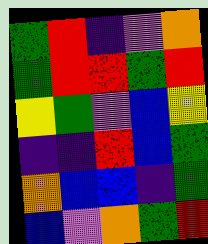[["green", "red", "indigo", "violet", "orange"], ["green", "red", "red", "green", "red"], ["yellow", "green", "violet", "blue", "yellow"], ["indigo", "indigo", "red", "blue", "green"], ["orange", "blue", "blue", "indigo", "green"], ["blue", "violet", "orange", "green", "red"]]